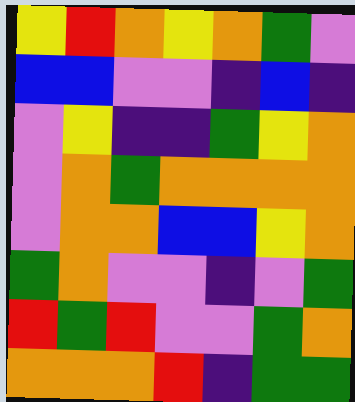[["yellow", "red", "orange", "yellow", "orange", "green", "violet"], ["blue", "blue", "violet", "violet", "indigo", "blue", "indigo"], ["violet", "yellow", "indigo", "indigo", "green", "yellow", "orange"], ["violet", "orange", "green", "orange", "orange", "orange", "orange"], ["violet", "orange", "orange", "blue", "blue", "yellow", "orange"], ["green", "orange", "violet", "violet", "indigo", "violet", "green"], ["red", "green", "red", "violet", "violet", "green", "orange"], ["orange", "orange", "orange", "red", "indigo", "green", "green"]]